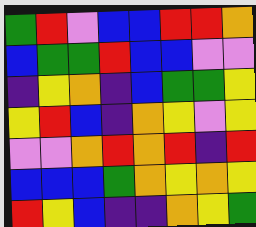[["green", "red", "violet", "blue", "blue", "red", "red", "orange"], ["blue", "green", "green", "red", "blue", "blue", "violet", "violet"], ["indigo", "yellow", "orange", "indigo", "blue", "green", "green", "yellow"], ["yellow", "red", "blue", "indigo", "orange", "yellow", "violet", "yellow"], ["violet", "violet", "orange", "red", "orange", "red", "indigo", "red"], ["blue", "blue", "blue", "green", "orange", "yellow", "orange", "yellow"], ["red", "yellow", "blue", "indigo", "indigo", "orange", "yellow", "green"]]